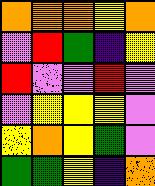[["orange", "orange", "orange", "yellow", "orange"], ["violet", "red", "green", "indigo", "yellow"], ["red", "violet", "violet", "red", "violet"], ["violet", "yellow", "yellow", "yellow", "violet"], ["yellow", "orange", "yellow", "green", "violet"], ["green", "green", "yellow", "indigo", "orange"]]